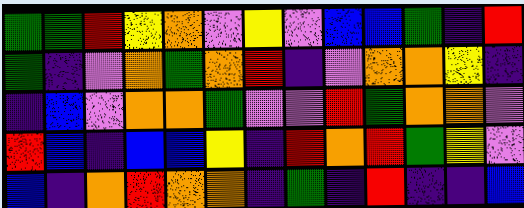[["green", "green", "red", "yellow", "orange", "violet", "yellow", "violet", "blue", "blue", "green", "indigo", "red"], ["green", "indigo", "violet", "orange", "green", "orange", "red", "indigo", "violet", "orange", "orange", "yellow", "indigo"], ["indigo", "blue", "violet", "orange", "orange", "green", "violet", "violet", "red", "green", "orange", "orange", "violet"], ["red", "blue", "indigo", "blue", "blue", "yellow", "indigo", "red", "orange", "red", "green", "yellow", "violet"], ["blue", "indigo", "orange", "red", "orange", "orange", "indigo", "green", "indigo", "red", "indigo", "indigo", "blue"]]